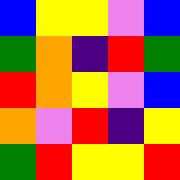[["blue", "yellow", "yellow", "violet", "blue"], ["green", "orange", "indigo", "red", "green"], ["red", "orange", "yellow", "violet", "blue"], ["orange", "violet", "red", "indigo", "yellow"], ["green", "red", "yellow", "yellow", "red"]]